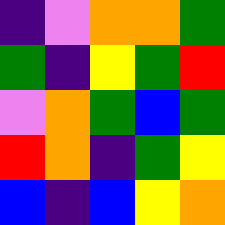[["indigo", "violet", "orange", "orange", "green"], ["green", "indigo", "yellow", "green", "red"], ["violet", "orange", "green", "blue", "green"], ["red", "orange", "indigo", "green", "yellow"], ["blue", "indigo", "blue", "yellow", "orange"]]